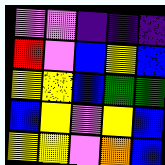[["violet", "violet", "indigo", "indigo", "indigo"], ["red", "violet", "blue", "yellow", "blue"], ["yellow", "yellow", "blue", "green", "green"], ["blue", "yellow", "violet", "yellow", "blue"], ["yellow", "yellow", "violet", "orange", "blue"]]